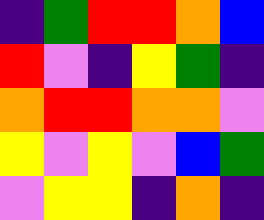[["indigo", "green", "red", "red", "orange", "blue"], ["red", "violet", "indigo", "yellow", "green", "indigo"], ["orange", "red", "red", "orange", "orange", "violet"], ["yellow", "violet", "yellow", "violet", "blue", "green"], ["violet", "yellow", "yellow", "indigo", "orange", "indigo"]]